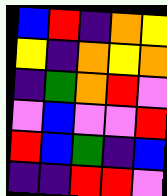[["blue", "red", "indigo", "orange", "yellow"], ["yellow", "indigo", "orange", "yellow", "orange"], ["indigo", "green", "orange", "red", "violet"], ["violet", "blue", "violet", "violet", "red"], ["red", "blue", "green", "indigo", "blue"], ["indigo", "indigo", "red", "red", "violet"]]